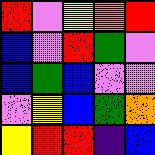[["red", "violet", "yellow", "orange", "red"], ["blue", "violet", "red", "green", "violet"], ["blue", "green", "blue", "violet", "violet"], ["violet", "yellow", "blue", "green", "orange"], ["yellow", "red", "red", "indigo", "blue"]]